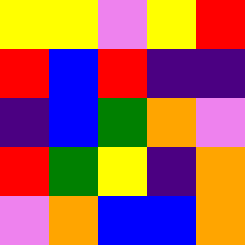[["yellow", "yellow", "violet", "yellow", "red"], ["red", "blue", "red", "indigo", "indigo"], ["indigo", "blue", "green", "orange", "violet"], ["red", "green", "yellow", "indigo", "orange"], ["violet", "orange", "blue", "blue", "orange"]]